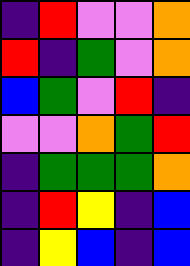[["indigo", "red", "violet", "violet", "orange"], ["red", "indigo", "green", "violet", "orange"], ["blue", "green", "violet", "red", "indigo"], ["violet", "violet", "orange", "green", "red"], ["indigo", "green", "green", "green", "orange"], ["indigo", "red", "yellow", "indigo", "blue"], ["indigo", "yellow", "blue", "indigo", "blue"]]